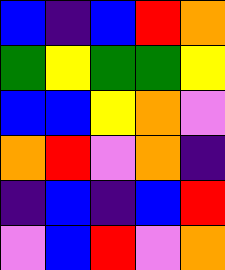[["blue", "indigo", "blue", "red", "orange"], ["green", "yellow", "green", "green", "yellow"], ["blue", "blue", "yellow", "orange", "violet"], ["orange", "red", "violet", "orange", "indigo"], ["indigo", "blue", "indigo", "blue", "red"], ["violet", "blue", "red", "violet", "orange"]]